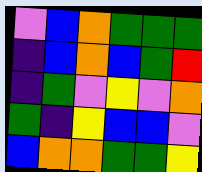[["violet", "blue", "orange", "green", "green", "green"], ["indigo", "blue", "orange", "blue", "green", "red"], ["indigo", "green", "violet", "yellow", "violet", "orange"], ["green", "indigo", "yellow", "blue", "blue", "violet"], ["blue", "orange", "orange", "green", "green", "yellow"]]